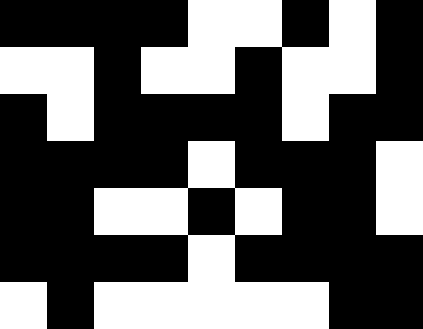[["black", "black", "black", "black", "white", "white", "black", "white", "black"], ["white", "white", "black", "white", "white", "black", "white", "white", "black"], ["black", "white", "black", "black", "black", "black", "white", "black", "black"], ["black", "black", "black", "black", "white", "black", "black", "black", "white"], ["black", "black", "white", "white", "black", "white", "black", "black", "white"], ["black", "black", "black", "black", "white", "black", "black", "black", "black"], ["white", "black", "white", "white", "white", "white", "white", "black", "black"]]